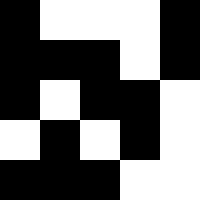[["black", "white", "white", "white", "black"], ["black", "black", "black", "white", "black"], ["black", "white", "black", "black", "white"], ["white", "black", "white", "black", "white"], ["black", "black", "black", "white", "white"]]